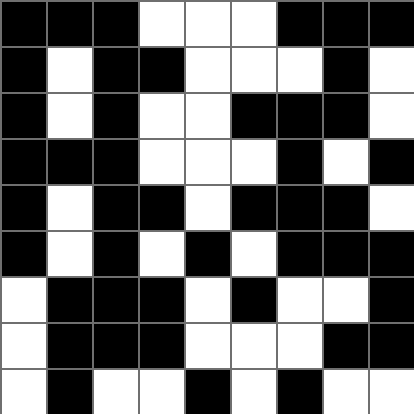[["black", "black", "black", "white", "white", "white", "black", "black", "black"], ["black", "white", "black", "black", "white", "white", "white", "black", "white"], ["black", "white", "black", "white", "white", "black", "black", "black", "white"], ["black", "black", "black", "white", "white", "white", "black", "white", "black"], ["black", "white", "black", "black", "white", "black", "black", "black", "white"], ["black", "white", "black", "white", "black", "white", "black", "black", "black"], ["white", "black", "black", "black", "white", "black", "white", "white", "black"], ["white", "black", "black", "black", "white", "white", "white", "black", "black"], ["white", "black", "white", "white", "black", "white", "black", "white", "white"]]